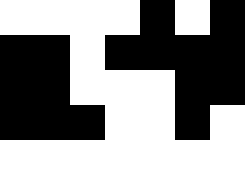[["white", "white", "white", "white", "black", "white", "black"], ["black", "black", "white", "black", "black", "black", "black"], ["black", "black", "white", "white", "white", "black", "black"], ["black", "black", "black", "white", "white", "black", "white"], ["white", "white", "white", "white", "white", "white", "white"]]